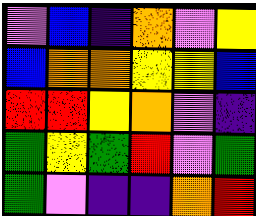[["violet", "blue", "indigo", "orange", "violet", "yellow"], ["blue", "orange", "orange", "yellow", "yellow", "blue"], ["red", "red", "yellow", "orange", "violet", "indigo"], ["green", "yellow", "green", "red", "violet", "green"], ["green", "violet", "indigo", "indigo", "orange", "red"]]